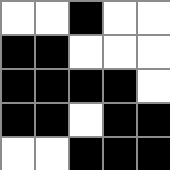[["white", "white", "black", "white", "white"], ["black", "black", "white", "white", "white"], ["black", "black", "black", "black", "white"], ["black", "black", "white", "black", "black"], ["white", "white", "black", "black", "black"]]